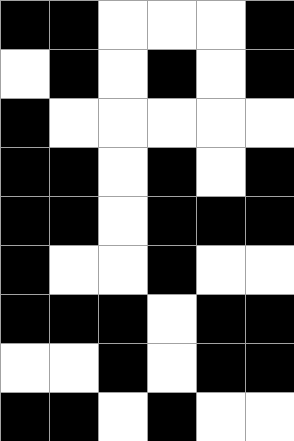[["black", "black", "white", "white", "white", "black"], ["white", "black", "white", "black", "white", "black"], ["black", "white", "white", "white", "white", "white"], ["black", "black", "white", "black", "white", "black"], ["black", "black", "white", "black", "black", "black"], ["black", "white", "white", "black", "white", "white"], ["black", "black", "black", "white", "black", "black"], ["white", "white", "black", "white", "black", "black"], ["black", "black", "white", "black", "white", "white"]]